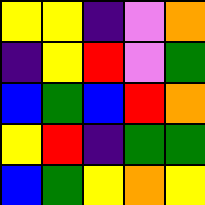[["yellow", "yellow", "indigo", "violet", "orange"], ["indigo", "yellow", "red", "violet", "green"], ["blue", "green", "blue", "red", "orange"], ["yellow", "red", "indigo", "green", "green"], ["blue", "green", "yellow", "orange", "yellow"]]